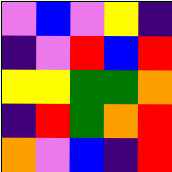[["violet", "blue", "violet", "yellow", "indigo"], ["indigo", "violet", "red", "blue", "red"], ["yellow", "yellow", "green", "green", "orange"], ["indigo", "red", "green", "orange", "red"], ["orange", "violet", "blue", "indigo", "red"]]